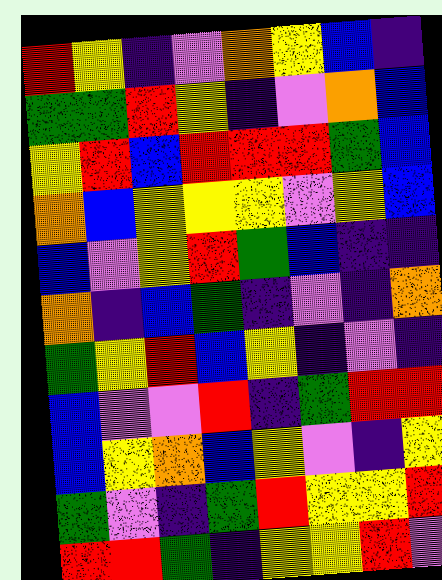[["red", "yellow", "indigo", "violet", "orange", "yellow", "blue", "indigo"], ["green", "green", "red", "yellow", "indigo", "violet", "orange", "blue"], ["yellow", "red", "blue", "red", "red", "red", "green", "blue"], ["orange", "blue", "yellow", "yellow", "yellow", "violet", "yellow", "blue"], ["blue", "violet", "yellow", "red", "green", "blue", "indigo", "indigo"], ["orange", "indigo", "blue", "green", "indigo", "violet", "indigo", "orange"], ["green", "yellow", "red", "blue", "yellow", "indigo", "violet", "indigo"], ["blue", "violet", "violet", "red", "indigo", "green", "red", "red"], ["blue", "yellow", "orange", "blue", "yellow", "violet", "indigo", "yellow"], ["green", "violet", "indigo", "green", "red", "yellow", "yellow", "red"], ["red", "red", "green", "indigo", "yellow", "yellow", "red", "violet"]]